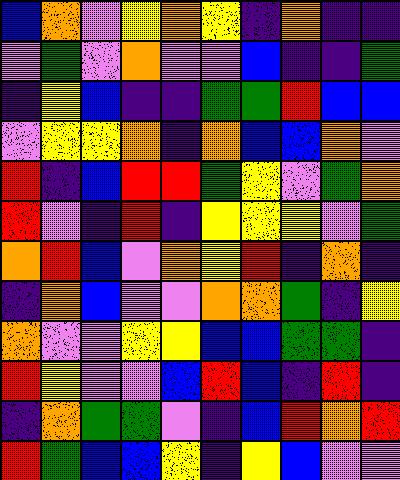[["blue", "orange", "violet", "yellow", "orange", "yellow", "indigo", "orange", "indigo", "indigo"], ["violet", "green", "violet", "orange", "violet", "violet", "blue", "indigo", "indigo", "green"], ["indigo", "yellow", "blue", "indigo", "indigo", "green", "green", "red", "blue", "blue"], ["violet", "yellow", "yellow", "orange", "indigo", "orange", "blue", "blue", "orange", "violet"], ["red", "indigo", "blue", "red", "red", "green", "yellow", "violet", "green", "orange"], ["red", "violet", "indigo", "red", "indigo", "yellow", "yellow", "yellow", "violet", "green"], ["orange", "red", "blue", "violet", "orange", "yellow", "red", "indigo", "orange", "indigo"], ["indigo", "orange", "blue", "violet", "violet", "orange", "orange", "green", "indigo", "yellow"], ["orange", "violet", "violet", "yellow", "yellow", "blue", "blue", "green", "green", "indigo"], ["red", "yellow", "violet", "violet", "blue", "red", "blue", "indigo", "red", "indigo"], ["indigo", "orange", "green", "green", "violet", "indigo", "blue", "red", "orange", "red"], ["red", "green", "blue", "blue", "yellow", "indigo", "yellow", "blue", "violet", "violet"]]